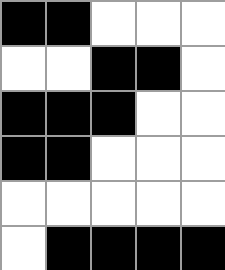[["black", "black", "white", "white", "white"], ["white", "white", "black", "black", "white"], ["black", "black", "black", "white", "white"], ["black", "black", "white", "white", "white"], ["white", "white", "white", "white", "white"], ["white", "black", "black", "black", "black"]]